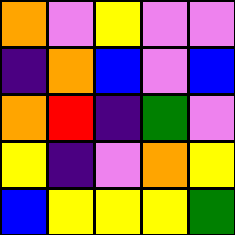[["orange", "violet", "yellow", "violet", "violet"], ["indigo", "orange", "blue", "violet", "blue"], ["orange", "red", "indigo", "green", "violet"], ["yellow", "indigo", "violet", "orange", "yellow"], ["blue", "yellow", "yellow", "yellow", "green"]]